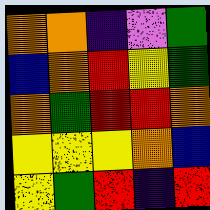[["orange", "orange", "indigo", "violet", "green"], ["blue", "orange", "red", "yellow", "green"], ["orange", "green", "red", "red", "orange"], ["yellow", "yellow", "yellow", "orange", "blue"], ["yellow", "green", "red", "indigo", "red"]]